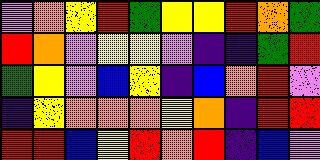[["violet", "orange", "yellow", "red", "green", "yellow", "yellow", "red", "orange", "green"], ["red", "orange", "violet", "yellow", "yellow", "violet", "indigo", "indigo", "green", "red"], ["green", "yellow", "violet", "blue", "yellow", "indigo", "blue", "orange", "red", "violet"], ["indigo", "yellow", "orange", "orange", "orange", "yellow", "orange", "indigo", "red", "red"], ["red", "red", "blue", "yellow", "red", "orange", "red", "indigo", "blue", "violet"]]